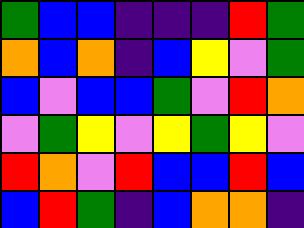[["green", "blue", "blue", "indigo", "indigo", "indigo", "red", "green"], ["orange", "blue", "orange", "indigo", "blue", "yellow", "violet", "green"], ["blue", "violet", "blue", "blue", "green", "violet", "red", "orange"], ["violet", "green", "yellow", "violet", "yellow", "green", "yellow", "violet"], ["red", "orange", "violet", "red", "blue", "blue", "red", "blue"], ["blue", "red", "green", "indigo", "blue", "orange", "orange", "indigo"]]